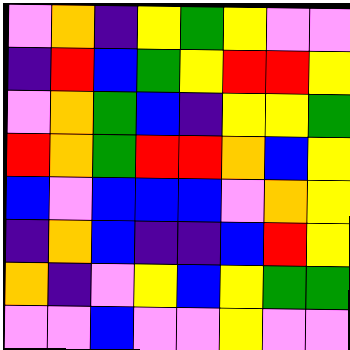[["violet", "orange", "indigo", "yellow", "green", "yellow", "violet", "violet"], ["indigo", "red", "blue", "green", "yellow", "red", "red", "yellow"], ["violet", "orange", "green", "blue", "indigo", "yellow", "yellow", "green"], ["red", "orange", "green", "red", "red", "orange", "blue", "yellow"], ["blue", "violet", "blue", "blue", "blue", "violet", "orange", "yellow"], ["indigo", "orange", "blue", "indigo", "indigo", "blue", "red", "yellow"], ["orange", "indigo", "violet", "yellow", "blue", "yellow", "green", "green"], ["violet", "violet", "blue", "violet", "violet", "yellow", "violet", "violet"]]